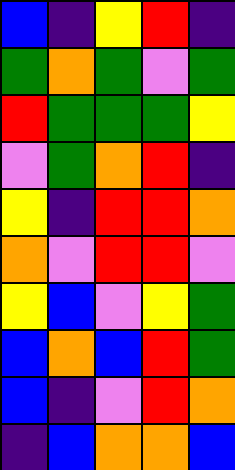[["blue", "indigo", "yellow", "red", "indigo"], ["green", "orange", "green", "violet", "green"], ["red", "green", "green", "green", "yellow"], ["violet", "green", "orange", "red", "indigo"], ["yellow", "indigo", "red", "red", "orange"], ["orange", "violet", "red", "red", "violet"], ["yellow", "blue", "violet", "yellow", "green"], ["blue", "orange", "blue", "red", "green"], ["blue", "indigo", "violet", "red", "orange"], ["indigo", "blue", "orange", "orange", "blue"]]